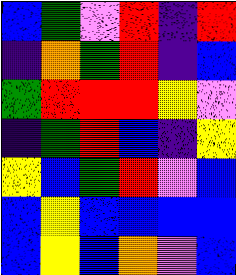[["blue", "green", "violet", "red", "indigo", "red"], ["indigo", "orange", "green", "red", "indigo", "blue"], ["green", "red", "red", "red", "yellow", "violet"], ["indigo", "green", "red", "blue", "indigo", "yellow"], ["yellow", "blue", "green", "red", "violet", "blue"], ["blue", "yellow", "blue", "blue", "blue", "blue"], ["blue", "yellow", "blue", "orange", "violet", "blue"]]